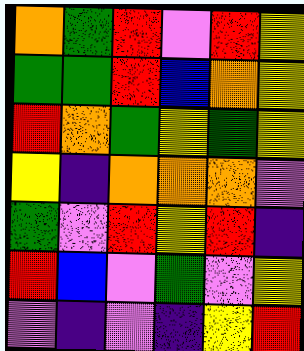[["orange", "green", "red", "violet", "red", "yellow"], ["green", "green", "red", "blue", "orange", "yellow"], ["red", "orange", "green", "yellow", "green", "yellow"], ["yellow", "indigo", "orange", "orange", "orange", "violet"], ["green", "violet", "red", "yellow", "red", "indigo"], ["red", "blue", "violet", "green", "violet", "yellow"], ["violet", "indigo", "violet", "indigo", "yellow", "red"]]